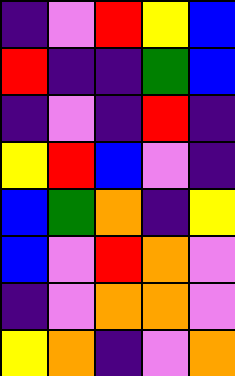[["indigo", "violet", "red", "yellow", "blue"], ["red", "indigo", "indigo", "green", "blue"], ["indigo", "violet", "indigo", "red", "indigo"], ["yellow", "red", "blue", "violet", "indigo"], ["blue", "green", "orange", "indigo", "yellow"], ["blue", "violet", "red", "orange", "violet"], ["indigo", "violet", "orange", "orange", "violet"], ["yellow", "orange", "indigo", "violet", "orange"]]